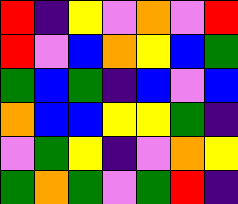[["red", "indigo", "yellow", "violet", "orange", "violet", "red"], ["red", "violet", "blue", "orange", "yellow", "blue", "green"], ["green", "blue", "green", "indigo", "blue", "violet", "blue"], ["orange", "blue", "blue", "yellow", "yellow", "green", "indigo"], ["violet", "green", "yellow", "indigo", "violet", "orange", "yellow"], ["green", "orange", "green", "violet", "green", "red", "indigo"]]